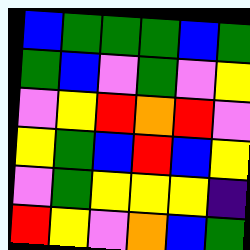[["blue", "green", "green", "green", "blue", "green"], ["green", "blue", "violet", "green", "violet", "yellow"], ["violet", "yellow", "red", "orange", "red", "violet"], ["yellow", "green", "blue", "red", "blue", "yellow"], ["violet", "green", "yellow", "yellow", "yellow", "indigo"], ["red", "yellow", "violet", "orange", "blue", "green"]]